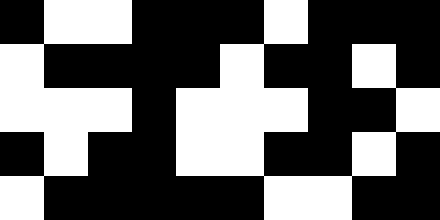[["black", "white", "white", "black", "black", "black", "white", "black", "black", "black"], ["white", "black", "black", "black", "black", "white", "black", "black", "white", "black"], ["white", "white", "white", "black", "white", "white", "white", "black", "black", "white"], ["black", "white", "black", "black", "white", "white", "black", "black", "white", "black"], ["white", "black", "black", "black", "black", "black", "white", "white", "black", "black"]]